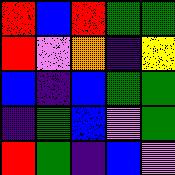[["red", "blue", "red", "green", "green"], ["red", "violet", "orange", "indigo", "yellow"], ["blue", "indigo", "blue", "green", "green"], ["indigo", "green", "blue", "violet", "green"], ["red", "green", "indigo", "blue", "violet"]]